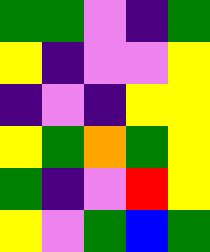[["green", "green", "violet", "indigo", "green"], ["yellow", "indigo", "violet", "violet", "yellow"], ["indigo", "violet", "indigo", "yellow", "yellow"], ["yellow", "green", "orange", "green", "yellow"], ["green", "indigo", "violet", "red", "yellow"], ["yellow", "violet", "green", "blue", "green"]]